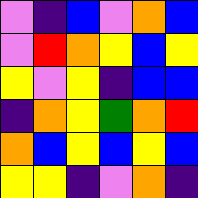[["violet", "indigo", "blue", "violet", "orange", "blue"], ["violet", "red", "orange", "yellow", "blue", "yellow"], ["yellow", "violet", "yellow", "indigo", "blue", "blue"], ["indigo", "orange", "yellow", "green", "orange", "red"], ["orange", "blue", "yellow", "blue", "yellow", "blue"], ["yellow", "yellow", "indigo", "violet", "orange", "indigo"]]